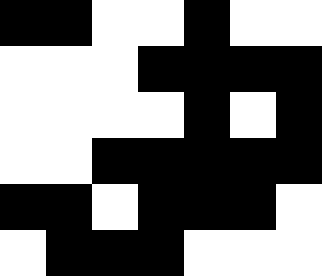[["black", "black", "white", "white", "black", "white", "white"], ["white", "white", "white", "black", "black", "black", "black"], ["white", "white", "white", "white", "black", "white", "black"], ["white", "white", "black", "black", "black", "black", "black"], ["black", "black", "white", "black", "black", "black", "white"], ["white", "black", "black", "black", "white", "white", "white"]]